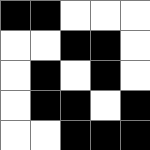[["black", "black", "white", "white", "white"], ["white", "white", "black", "black", "white"], ["white", "black", "white", "black", "white"], ["white", "black", "black", "white", "black"], ["white", "white", "black", "black", "black"]]